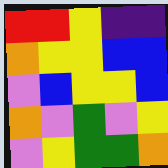[["red", "red", "yellow", "indigo", "indigo"], ["orange", "yellow", "yellow", "blue", "blue"], ["violet", "blue", "yellow", "yellow", "blue"], ["orange", "violet", "green", "violet", "yellow"], ["violet", "yellow", "green", "green", "orange"]]